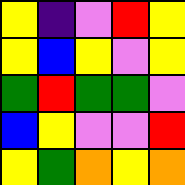[["yellow", "indigo", "violet", "red", "yellow"], ["yellow", "blue", "yellow", "violet", "yellow"], ["green", "red", "green", "green", "violet"], ["blue", "yellow", "violet", "violet", "red"], ["yellow", "green", "orange", "yellow", "orange"]]